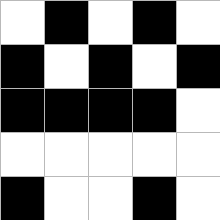[["white", "black", "white", "black", "white"], ["black", "white", "black", "white", "black"], ["black", "black", "black", "black", "white"], ["white", "white", "white", "white", "white"], ["black", "white", "white", "black", "white"]]